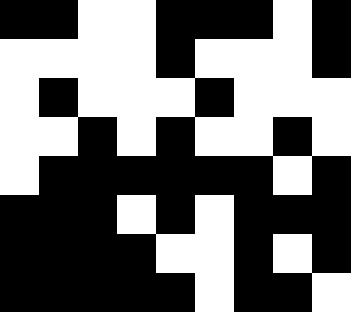[["black", "black", "white", "white", "black", "black", "black", "white", "black"], ["white", "white", "white", "white", "black", "white", "white", "white", "black"], ["white", "black", "white", "white", "white", "black", "white", "white", "white"], ["white", "white", "black", "white", "black", "white", "white", "black", "white"], ["white", "black", "black", "black", "black", "black", "black", "white", "black"], ["black", "black", "black", "white", "black", "white", "black", "black", "black"], ["black", "black", "black", "black", "white", "white", "black", "white", "black"], ["black", "black", "black", "black", "black", "white", "black", "black", "white"]]